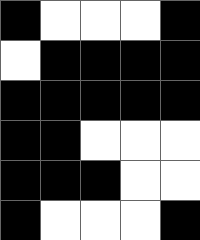[["black", "white", "white", "white", "black"], ["white", "black", "black", "black", "black"], ["black", "black", "black", "black", "black"], ["black", "black", "white", "white", "white"], ["black", "black", "black", "white", "white"], ["black", "white", "white", "white", "black"]]